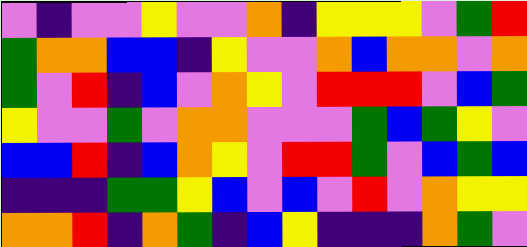[["violet", "indigo", "violet", "violet", "yellow", "violet", "violet", "orange", "indigo", "yellow", "yellow", "yellow", "violet", "green", "red"], ["green", "orange", "orange", "blue", "blue", "indigo", "yellow", "violet", "violet", "orange", "blue", "orange", "orange", "violet", "orange"], ["green", "violet", "red", "indigo", "blue", "violet", "orange", "yellow", "violet", "red", "red", "red", "violet", "blue", "green"], ["yellow", "violet", "violet", "green", "violet", "orange", "orange", "violet", "violet", "violet", "green", "blue", "green", "yellow", "violet"], ["blue", "blue", "red", "indigo", "blue", "orange", "yellow", "violet", "red", "red", "green", "violet", "blue", "green", "blue"], ["indigo", "indigo", "indigo", "green", "green", "yellow", "blue", "violet", "blue", "violet", "red", "violet", "orange", "yellow", "yellow"], ["orange", "orange", "red", "indigo", "orange", "green", "indigo", "blue", "yellow", "indigo", "indigo", "indigo", "orange", "green", "violet"]]